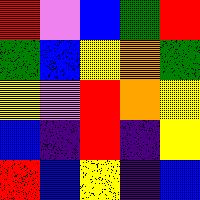[["red", "violet", "blue", "green", "red"], ["green", "blue", "yellow", "orange", "green"], ["yellow", "violet", "red", "orange", "yellow"], ["blue", "indigo", "red", "indigo", "yellow"], ["red", "blue", "yellow", "indigo", "blue"]]